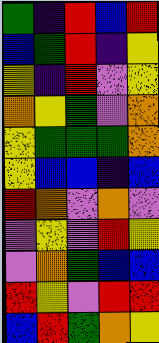[["green", "indigo", "red", "blue", "red"], ["blue", "green", "red", "indigo", "yellow"], ["yellow", "indigo", "red", "violet", "yellow"], ["orange", "yellow", "green", "violet", "orange"], ["yellow", "green", "green", "green", "orange"], ["yellow", "blue", "blue", "indigo", "blue"], ["red", "orange", "violet", "orange", "violet"], ["violet", "yellow", "violet", "red", "yellow"], ["violet", "orange", "green", "blue", "blue"], ["red", "yellow", "violet", "red", "red"], ["blue", "red", "green", "orange", "yellow"]]